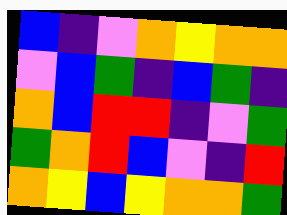[["blue", "indigo", "violet", "orange", "yellow", "orange", "orange"], ["violet", "blue", "green", "indigo", "blue", "green", "indigo"], ["orange", "blue", "red", "red", "indigo", "violet", "green"], ["green", "orange", "red", "blue", "violet", "indigo", "red"], ["orange", "yellow", "blue", "yellow", "orange", "orange", "green"]]